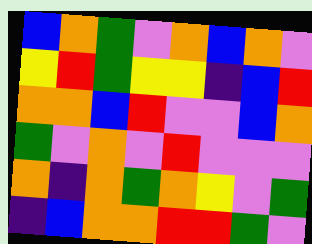[["blue", "orange", "green", "violet", "orange", "blue", "orange", "violet"], ["yellow", "red", "green", "yellow", "yellow", "indigo", "blue", "red"], ["orange", "orange", "blue", "red", "violet", "violet", "blue", "orange"], ["green", "violet", "orange", "violet", "red", "violet", "violet", "violet"], ["orange", "indigo", "orange", "green", "orange", "yellow", "violet", "green"], ["indigo", "blue", "orange", "orange", "red", "red", "green", "violet"]]